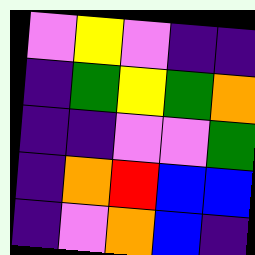[["violet", "yellow", "violet", "indigo", "indigo"], ["indigo", "green", "yellow", "green", "orange"], ["indigo", "indigo", "violet", "violet", "green"], ["indigo", "orange", "red", "blue", "blue"], ["indigo", "violet", "orange", "blue", "indigo"]]